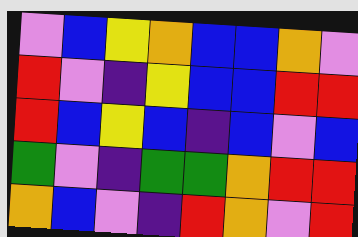[["violet", "blue", "yellow", "orange", "blue", "blue", "orange", "violet"], ["red", "violet", "indigo", "yellow", "blue", "blue", "red", "red"], ["red", "blue", "yellow", "blue", "indigo", "blue", "violet", "blue"], ["green", "violet", "indigo", "green", "green", "orange", "red", "red"], ["orange", "blue", "violet", "indigo", "red", "orange", "violet", "red"]]